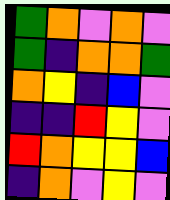[["green", "orange", "violet", "orange", "violet"], ["green", "indigo", "orange", "orange", "green"], ["orange", "yellow", "indigo", "blue", "violet"], ["indigo", "indigo", "red", "yellow", "violet"], ["red", "orange", "yellow", "yellow", "blue"], ["indigo", "orange", "violet", "yellow", "violet"]]